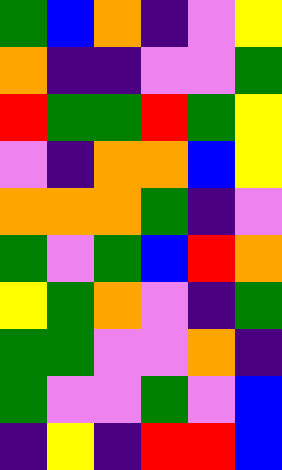[["green", "blue", "orange", "indigo", "violet", "yellow"], ["orange", "indigo", "indigo", "violet", "violet", "green"], ["red", "green", "green", "red", "green", "yellow"], ["violet", "indigo", "orange", "orange", "blue", "yellow"], ["orange", "orange", "orange", "green", "indigo", "violet"], ["green", "violet", "green", "blue", "red", "orange"], ["yellow", "green", "orange", "violet", "indigo", "green"], ["green", "green", "violet", "violet", "orange", "indigo"], ["green", "violet", "violet", "green", "violet", "blue"], ["indigo", "yellow", "indigo", "red", "red", "blue"]]